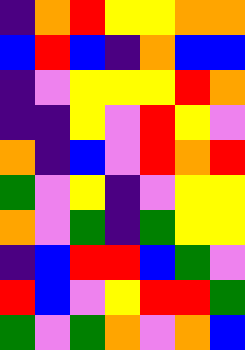[["indigo", "orange", "red", "yellow", "yellow", "orange", "orange"], ["blue", "red", "blue", "indigo", "orange", "blue", "blue"], ["indigo", "violet", "yellow", "yellow", "yellow", "red", "orange"], ["indigo", "indigo", "yellow", "violet", "red", "yellow", "violet"], ["orange", "indigo", "blue", "violet", "red", "orange", "red"], ["green", "violet", "yellow", "indigo", "violet", "yellow", "yellow"], ["orange", "violet", "green", "indigo", "green", "yellow", "yellow"], ["indigo", "blue", "red", "red", "blue", "green", "violet"], ["red", "blue", "violet", "yellow", "red", "red", "green"], ["green", "violet", "green", "orange", "violet", "orange", "blue"]]